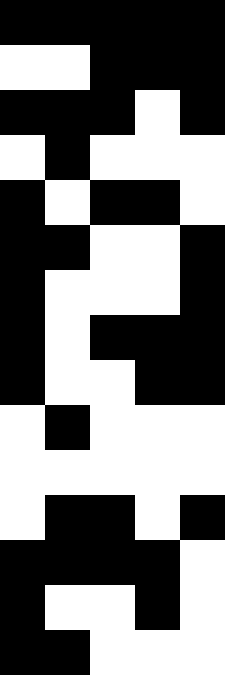[["black", "black", "black", "black", "black"], ["white", "white", "black", "black", "black"], ["black", "black", "black", "white", "black"], ["white", "black", "white", "white", "white"], ["black", "white", "black", "black", "white"], ["black", "black", "white", "white", "black"], ["black", "white", "white", "white", "black"], ["black", "white", "black", "black", "black"], ["black", "white", "white", "black", "black"], ["white", "black", "white", "white", "white"], ["white", "white", "white", "white", "white"], ["white", "black", "black", "white", "black"], ["black", "black", "black", "black", "white"], ["black", "white", "white", "black", "white"], ["black", "black", "white", "white", "white"]]